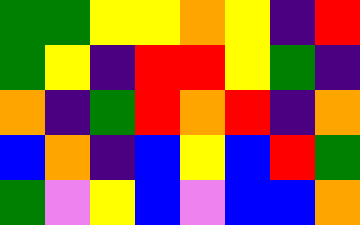[["green", "green", "yellow", "yellow", "orange", "yellow", "indigo", "red"], ["green", "yellow", "indigo", "red", "red", "yellow", "green", "indigo"], ["orange", "indigo", "green", "red", "orange", "red", "indigo", "orange"], ["blue", "orange", "indigo", "blue", "yellow", "blue", "red", "green"], ["green", "violet", "yellow", "blue", "violet", "blue", "blue", "orange"]]